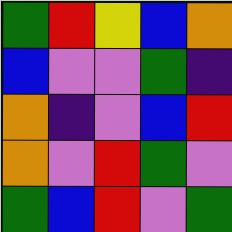[["green", "red", "yellow", "blue", "orange"], ["blue", "violet", "violet", "green", "indigo"], ["orange", "indigo", "violet", "blue", "red"], ["orange", "violet", "red", "green", "violet"], ["green", "blue", "red", "violet", "green"]]